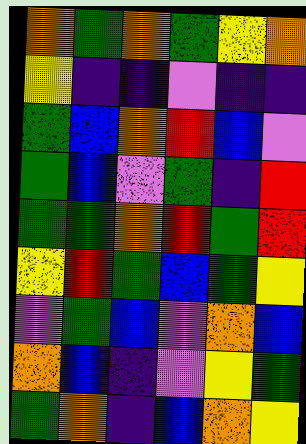[["orange", "green", "orange", "green", "yellow", "orange"], ["yellow", "indigo", "indigo", "violet", "indigo", "indigo"], ["green", "blue", "orange", "red", "blue", "violet"], ["green", "blue", "violet", "green", "indigo", "red"], ["green", "green", "orange", "red", "green", "red"], ["yellow", "red", "green", "blue", "green", "yellow"], ["violet", "green", "blue", "violet", "orange", "blue"], ["orange", "blue", "indigo", "violet", "yellow", "green"], ["green", "orange", "indigo", "blue", "orange", "yellow"]]